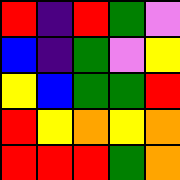[["red", "indigo", "red", "green", "violet"], ["blue", "indigo", "green", "violet", "yellow"], ["yellow", "blue", "green", "green", "red"], ["red", "yellow", "orange", "yellow", "orange"], ["red", "red", "red", "green", "orange"]]